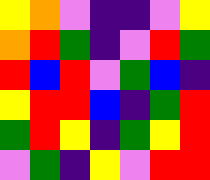[["yellow", "orange", "violet", "indigo", "indigo", "violet", "yellow"], ["orange", "red", "green", "indigo", "violet", "red", "green"], ["red", "blue", "red", "violet", "green", "blue", "indigo"], ["yellow", "red", "red", "blue", "indigo", "green", "red"], ["green", "red", "yellow", "indigo", "green", "yellow", "red"], ["violet", "green", "indigo", "yellow", "violet", "red", "red"]]